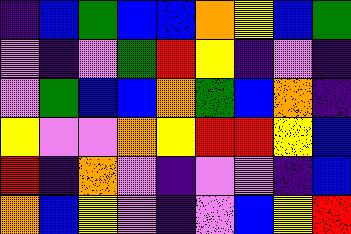[["indigo", "blue", "green", "blue", "blue", "orange", "yellow", "blue", "green"], ["violet", "indigo", "violet", "green", "red", "yellow", "indigo", "violet", "indigo"], ["violet", "green", "blue", "blue", "orange", "green", "blue", "orange", "indigo"], ["yellow", "violet", "violet", "orange", "yellow", "red", "red", "yellow", "blue"], ["red", "indigo", "orange", "violet", "indigo", "violet", "violet", "indigo", "blue"], ["orange", "blue", "yellow", "violet", "indigo", "violet", "blue", "yellow", "red"]]